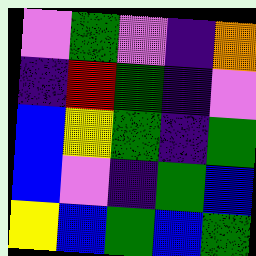[["violet", "green", "violet", "indigo", "orange"], ["indigo", "red", "green", "indigo", "violet"], ["blue", "yellow", "green", "indigo", "green"], ["blue", "violet", "indigo", "green", "blue"], ["yellow", "blue", "green", "blue", "green"]]